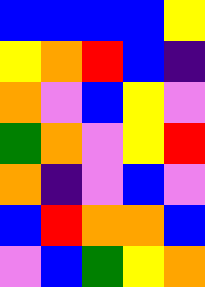[["blue", "blue", "blue", "blue", "yellow"], ["yellow", "orange", "red", "blue", "indigo"], ["orange", "violet", "blue", "yellow", "violet"], ["green", "orange", "violet", "yellow", "red"], ["orange", "indigo", "violet", "blue", "violet"], ["blue", "red", "orange", "orange", "blue"], ["violet", "blue", "green", "yellow", "orange"]]